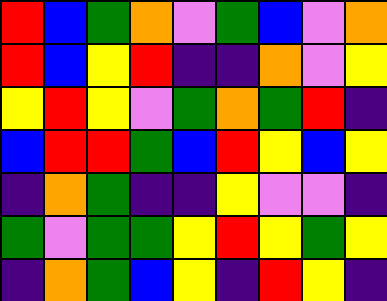[["red", "blue", "green", "orange", "violet", "green", "blue", "violet", "orange"], ["red", "blue", "yellow", "red", "indigo", "indigo", "orange", "violet", "yellow"], ["yellow", "red", "yellow", "violet", "green", "orange", "green", "red", "indigo"], ["blue", "red", "red", "green", "blue", "red", "yellow", "blue", "yellow"], ["indigo", "orange", "green", "indigo", "indigo", "yellow", "violet", "violet", "indigo"], ["green", "violet", "green", "green", "yellow", "red", "yellow", "green", "yellow"], ["indigo", "orange", "green", "blue", "yellow", "indigo", "red", "yellow", "indigo"]]